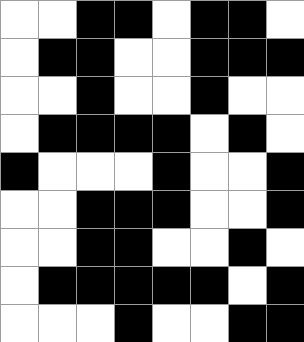[["white", "white", "black", "black", "white", "black", "black", "white"], ["white", "black", "black", "white", "white", "black", "black", "black"], ["white", "white", "black", "white", "white", "black", "white", "white"], ["white", "black", "black", "black", "black", "white", "black", "white"], ["black", "white", "white", "white", "black", "white", "white", "black"], ["white", "white", "black", "black", "black", "white", "white", "black"], ["white", "white", "black", "black", "white", "white", "black", "white"], ["white", "black", "black", "black", "black", "black", "white", "black"], ["white", "white", "white", "black", "white", "white", "black", "black"]]